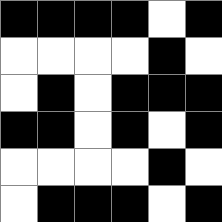[["black", "black", "black", "black", "white", "black"], ["white", "white", "white", "white", "black", "white"], ["white", "black", "white", "black", "black", "black"], ["black", "black", "white", "black", "white", "black"], ["white", "white", "white", "white", "black", "white"], ["white", "black", "black", "black", "white", "black"]]